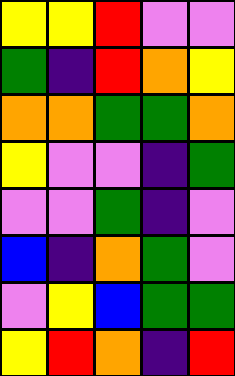[["yellow", "yellow", "red", "violet", "violet"], ["green", "indigo", "red", "orange", "yellow"], ["orange", "orange", "green", "green", "orange"], ["yellow", "violet", "violet", "indigo", "green"], ["violet", "violet", "green", "indigo", "violet"], ["blue", "indigo", "orange", "green", "violet"], ["violet", "yellow", "blue", "green", "green"], ["yellow", "red", "orange", "indigo", "red"]]